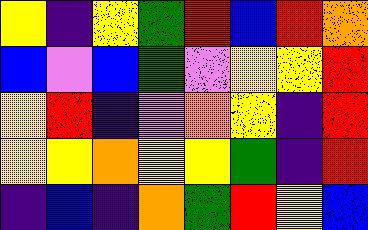[["yellow", "indigo", "yellow", "green", "red", "blue", "red", "orange"], ["blue", "violet", "blue", "green", "violet", "yellow", "yellow", "red"], ["yellow", "red", "indigo", "violet", "orange", "yellow", "indigo", "red"], ["yellow", "yellow", "orange", "yellow", "yellow", "green", "indigo", "red"], ["indigo", "blue", "indigo", "orange", "green", "red", "yellow", "blue"]]